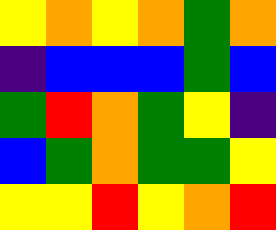[["yellow", "orange", "yellow", "orange", "green", "orange"], ["indigo", "blue", "blue", "blue", "green", "blue"], ["green", "red", "orange", "green", "yellow", "indigo"], ["blue", "green", "orange", "green", "green", "yellow"], ["yellow", "yellow", "red", "yellow", "orange", "red"]]